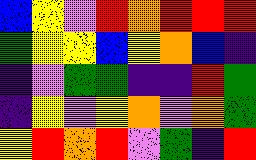[["blue", "yellow", "violet", "red", "orange", "red", "red", "red"], ["green", "yellow", "yellow", "blue", "yellow", "orange", "blue", "indigo"], ["indigo", "violet", "green", "green", "indigo", "indigo", "red", "green"], ["indigo", "yellow", "violet", "yellow", "orange", "violet", "orange", "green"], ["yellow", "red", "orange", "red", "violet", "green", "indigo", "red"]]